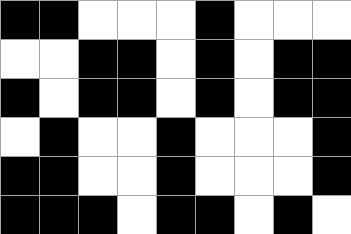[["black", "black", "white", "white", "white", "black", "white", "white", "white"], ["white", "white", "black", "black", "white", "black", "white", "black", "black"], ["black", "white", "black", "black", "white", "black", "white", "black", "black"], ["white", "black", "white", "white", "black", "white", "white", "white", "black"], ["black", "black", "white", "white", "black", "white", "white", "white", "black"], ["black", "black", "black", "white", "black", "black", "white", "black", "white"]]